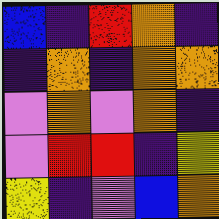[["blue", "indigo", "red", "orange", "indigo"], ["indigo", "orange", "indigo", "orange", "orange"], ["violet", "orange", "violet", "orange", "indigo"], ["violet", "red", "red", "indigo", "yellow"], ["yellow", "indigo", "violet", "blue", "orange"]]